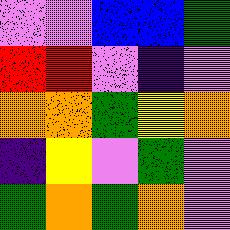[["violet", "violet", "blue", "blue", "green"], ["red", "red", "violet", "indigo", "violet"], ["orange", "orange", "green", "yellow", "orange"], ["indigo", "yellow", "violet", "green", "violet"], ["green", "orange", "green", "orange", "violet"]]